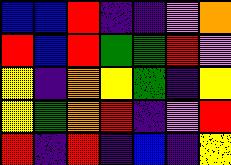[["blue", "blue", "red", "indigo", "indigo", "violet", "orange"], ["red", "blue", "red", "green", "green", "red", "violet"], ["yellow", "indigo", "orange", "yellow", "green", "indigo", "yellow"], ["yellow", "green", "orange", "red", "indigo", "violet", "red"], ["red", "indigo", "red", "indigo", "blue", "indigo", "yellow"]]